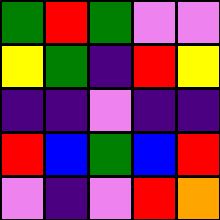[["green", "red", "green", "violet", "violet"], ["yellow", "green", "indigo", "red", "yellow"], ["indigo", "indigo", "violet", "indigo", "indigo"], ["red", "blue", "green", "blue", "red"], ["violet", "indigo", "violet", "red", "orange"]]